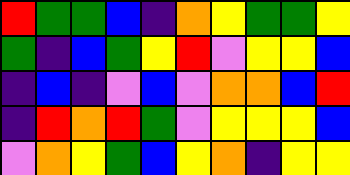[["red", "green", "green", "blue", "indigo", "orange", "yellow", "green", "green", "yellow"], ["green", "indigo", "blue", "green", "yellow", "red", "violet", "yellow", "yellow", "blue"], ["indigo", "blue", "indigo", "violet", "blue", "violet", "orange", "orange", "blue", "red"], ["indigo", "red", "orange", "red", "green", "violet", "yellow", "yellow", "yellow", "blue"], ["violet", "orange", "yellow", "green", "blue", "yellow", "orange", "indigo", "yellow", "yellow"]]